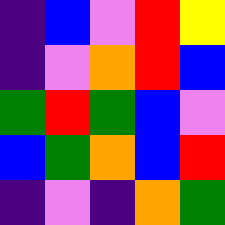[["indigo", "blue", "violet", "red", "yellow"], ["indigo", "violet", "orange", "red", "blue"], ["green", "red", "green", "blue", "violet"], ["blue", "green", "orange", "blue", "red"], ["indigo", "violet", "indigo", "orange", "green"]]